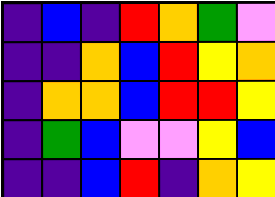[["indigo", "blue", "indigo", "red", "orange", "green", "violet"], ["indigo", "indigo", "orange", "blue", "red", "yellow", "orange"], ["indigo", "orange", "orange", "blue", "red", "red", "yellow"], ["indigo", "green", "blue", "violet", "violet", "yellow", "blue"], ["indigo", "indigo", "blue", "red", "indigo", "orange", "yellow"]]